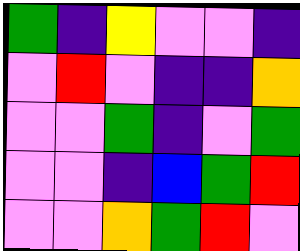[["green", "indigo", "yellow", "violet", "violet", "indigo"], ["violet", "red", "violet", "indigo", "indigo", "orange"], ["violet", "violet", "green", "indigo", "violet", "green"], ["violet", "violet", "indigo", "blue", "green", "red"], ["violet", "violet", "orange", "green", "red", "violet"]]